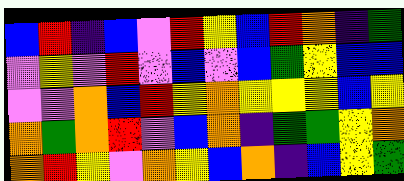[["blue", "red", "indigo", "blue", "violet", "red", "yellow", "blue", "red", "orange", "indigo", "green"], ["violet", "yellow", "violet", "red", "violet", "blue", "violet", "blue", "green", "yellow", "blue", "blue"], ["violet", "violet", "orange", "blue", "red", "yellow", "orange", "yellow", "yellow", "yellow", "blue", "yellow"], ["orange", "green", "orange", "red", "violet", "blue", "orange", "indigo", "green", "green", "yellow", "orange"], ["orange", "red", "yellow", "violet", "orange", "yellow", "blue", "orange", "indigo", "blue", "yellow", "green"]]